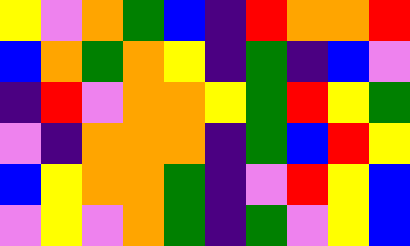[["yellow", "violet", "orange", "green", "blue", "indigo", "red", "orange", "orange", "red"], ["blue", "orange", "green", "orange", "yellow", "indigo", "green", "indigo", "blue", "violet"], ["indigo", "red", "violet", "orange", "orange", "yellow", "green", "red", "yellow", "green"], ["violet", "indigo", "orange", "orange", "orange", "indigo", "green", "blue", "red", "yellow"], ["blue", "yellow", "orange", "orange", "green", "indigo", "violet", "red", "yellow", "blue"], ["violet", "yellow", "violet", "orange", "green", "indigo", "green", "violet", "yellow", "blue"]]